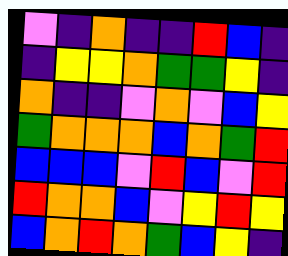[["violet", "indigo", "orange", "indigo", "indigo", "red", "blue", "indigo"], ["indigo", "yellow", "yellow", "orange", "green", "green", "yellow", "indigo"], ["orange", "indigo", "indigo", "violet", "orange", "violet", "blue", "yellow"], ["green", "orange", "orange", "orange", "blue", "orange", "green", "red"], ["blue", "blue", "blue", "violet", "red", "blue", "violet", "red"], ["red", "orange", "orange", "blue", "violet", "yellow", "red", "yellow"], ["blue", "orange", "red", "orange", "green", "blue", "yellow", "indigo"]]